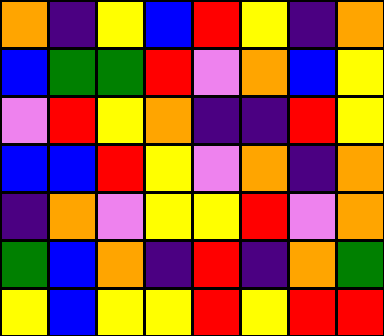[["orange", "indigo", "yellow", "blue", "red", "yellow", "indigo", "orange"], ["blue", "green", "green", "red", "violet", "orange", "blue", "yellow"], ["violet", "red", "yellow", "orange", "indigo", "indigo", "red", "yellow"], ["blue", "blue", "red", "yellow", "violet", "orange", "indigo", "orange"], ["indigo", "orange", "violet", "yellow", "yellow", "red", "violet", "orange"], ["green", "blue", "orange", "indigo", "red", "indigo", "orange", "green"], ["yellow", "blue", "yellow", "yellow", "red", "yellow", "red", "red"]]